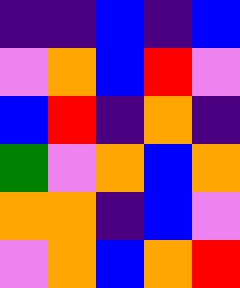[["indigo", "indigo", "blue", "indigo", "blue"], ["violet", "orange", "blue", "red", "violet"], ["blue", "red", "indigo", "orange", "indigo"], ["green", "violet", "orange", "blue", "orange"], ["orange", "orange", "indigo", "blue", "violet"], ["violet", "orange", "blue", "orange", "red"]]